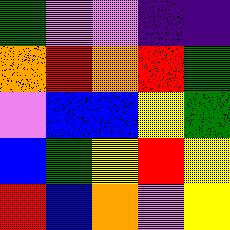[["green", "violet", "violet", "indigo", "indigo"], ["orange", "red", "orange", "red", "green"], ["violet", "blue", "blue", "yellow", "green"], ["blue", "green", "yellow", "red", "yellow"], ["red", "blue", "orange", "violet", "yellow"]]